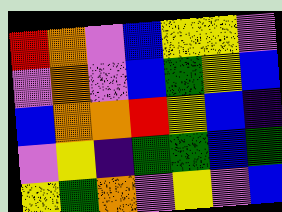[["red", "orange", "violet", "blue", "yellow", "yellow", "violet"], ["violet", "orange", "violet", "blue", "green", "yellow", "blue"], ["blue", "orange", "orange", "red", "yellow", "blue", "indigo"], ["violet", "yellow", "indigo", "green", "green", "blue", "green"], ["yellow", "green", "orange", "violet", "yellow", "violet", "blue"]]